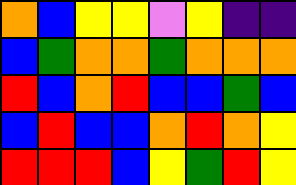[["orange", "blue", "yellow", "yellow", "violet", "yellow", "indigo", "indigo"], ["blue", "green", "orange", "orange", "green", "orange", "orange", "orange"], ["red", "blue", "orange", "red", "blue", "blue", "green", "blue"], ["blue", "red", "blue", "blue", "orange", "red", "orange", "yellow"], ["red", "red", "red", "blue", "yellow", "green", "red", "yellow"]]